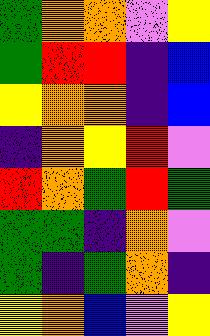[["green", "orange", "orange", "violet", "yellow"], ["green", "red", "red", "indigo", "blue"], ["yellow", "orange", "orange", "indigo", "blue"], ["indigo", "orange", "yellow", "red", "violet"], ["red", "orange", "green", "red", "green"], ["green", "green", "indigo", "orange", "violet"], ["green", "indigo", "green", "orange", "indigo"], ["yellow", "orange", "blue", "violet", "yellow"]]